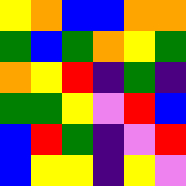[["yellow", "orange", "blue", "blue", "orange", "orange"], ["green", "blue", "green", "orange", "yellow", "green"], ["orange", "yellow", "red", "indigo", "green", "indigo"], ["green", "green", "yellow", "violet", "red", "blue"], ["blue", "red", "green", "indigo", "violet", "red"], ["blue", "yellow", "yellow", "indigo", "yellow", "violet"]]